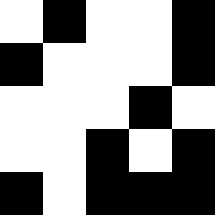[["white", "black", "white", "white", "black"], ["black", "white", "white", "white", "black"], ["white", "white", "white", "black", "white"], ["white", "white", "black", "white", "black"], ["black", "white", "black", "black", "black"]]